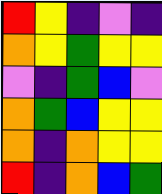[["red", "yellow", "indigo", "violet", "indigo"], ["orange", "yellow", "green", "yellow", "yellow"], ["violet", "indigo", "green", "blue", "violet"], ["orange", "green", "blue", "yellow", "yellow"], ["orange", "indigo", "orange", "yellow", "yellow"], ["red", "indigo", "orange", "blue", "green"]]